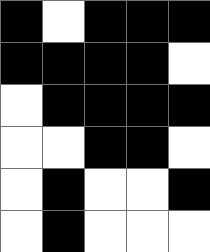[["black", "white", "black", "black", "black"], ["black", "black", "black", "black", "white"], ["white", "black", "black", "black", "black"], ["white", "white", "black", "black", "white"], ["white", "black", "white", "white", "black"], ["white", "black", "white", "white", "white"]]